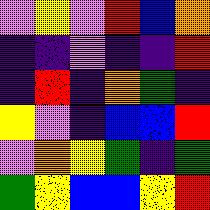[["violet", "yellow", "violet", "red", "blue", "orange"], ["indigo", "indigo", "violet", "indigo", "indigo", "red"], ["indigo", "red", "indigo", "orange", "green", "indigo"], ["yellow", "violet", "indigo", "blue", "blue", "red"], ["violet", "orange", "yellow", "green", "indigo", "green"], ["green", "yellow", "blue", "blue", "yellow", "red"]]